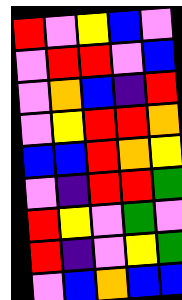[["red", "violet", "yellow", "blue", "violet"], ["violet", "red", "red", "violet", "blue"], ["violet", "orange", "blue", "indigo", "red"], ["violet", "yellow", "red", "red", "orange"], ["blue", "blue", "red", "orange", "yellow"], ["violet", "indigo", "red", "red", "green"], ["red", "yellow", "violet", "green", "violet"], ["red", "indigo", "violet", "yellow", "green"], ["violet", "blue", "orange", "blue", "blue"]]